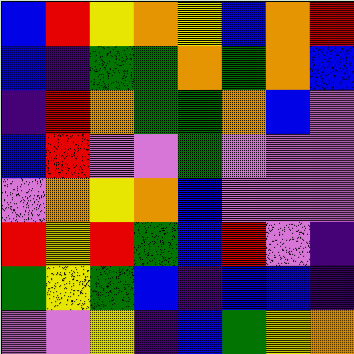[["blue", "red", "yellow", "orange", "yellow", "blue", "orange", "red"], ["blue", "indigo", "green", "green", "orange", "green", "orange", "blue"], ["indigo", "red", "orange", "green", "green", "orange", "blue", "violet"], ["blue", "red", "violet", "violet", "green", "violet", "violet", "violet"], ["violet", "orange", "yellow", "orange", "blue", "violet", "violet", "violet"], ["red", "yellow", "red", "green", "blue", "red", "violet", "indigo"], ["green", "yellow", "green", "blue", "indigo", "blue", "blue", "indigo"], ["violet", "violet", "yellow", "indigo", "blue", "green", "yellow", "orange"]]